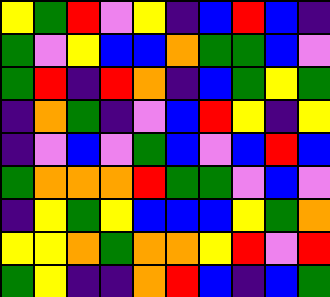[["yellow", "green", "red", "violet", "yellow", "indigo", "blue", "red", "blue", "indigo"], ["green", "violet", "yellow", "blue", "blue", "orange", "green", "green", "blue", "violet"], ["green", "red", "indigo", "red", "orange", "indigo", "blue", "green", "yellow", "green"], ["indigo", "orange", "green", "indigo", "violet", "blue", "red", "yellow", "indigo", "yellow"], ["indigo", "violet", "blue", "violet", "green", "blue", "violet", "blue", "red", "blue"], ["green", "orange", "orange", "orange", "red", "green", "green", "violet", "blue", "violet"], ["indigo", "yellow", "green", "yellow", "blue", "blue", "blue", "yellow", "green", "orange"], ["yellow", "yellow", "orange", "green", "orange", "orange", "yellow", "red", "violet", "red"], ["green", "yellow", "indigo", "indigo", "orange", "red", "blue", "indigo", "blue", "green"]]